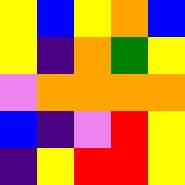[["yellow", "blue", "yellow", "orange", "blue"], ["yellow", "indigo", "orange", "green", "yellow"], ["violet", "orange", "orange", "orange", "orange"], ["blue", "indigo", "violet", "red", "yellow"], ["indigo", "yellow", "red", "red", "yellow"]]